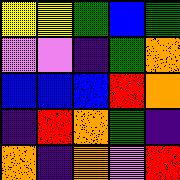[["yellow", "yellow", "green", "blue", "green"], ["violet", "violet", "indigo", "green", "orange"], ["blue", "blue", "blue", "red", "orange"], ["indigo", "red", "orange", "green", "indigo"], ["orange", "indigo", "orange", "violet", "red"]]